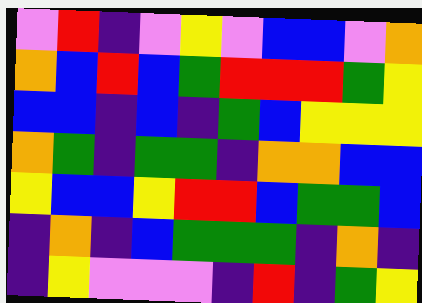[["violet", "red", "indigo", "violet", "yellow", "violet", "blue", "blue", "violet", "orange"], ["orange", "blue", "red", "blue", "green", "red", "red", "red", "green", "yellow"], ["blue", "blue", "indigo", "blue", "indigo", "green", "blue", "yellow", "yellow", "yellow"], ["orange", "green", "indigo", "green", "green", "indigo", "orange", "orange", "blue", "blue"], ["yellow", "blue", "blue", "yellow", "red", "red", "blue", "green", "green", "blue"], ["indigo", "orange", "indigo", "blue", "green", "green", "green", "indigo", "orange", "indigo"], ["indigo", "yellow", "violet", "violet", "violet", "indigo", "red", "indigo", "green", "yellow"]]